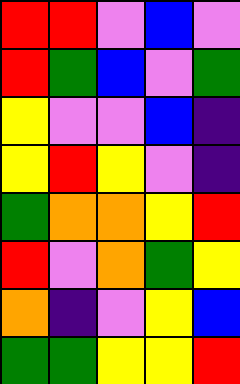[["red", "red", "violet", "blue", "violet"], ["red", "green", "blue", "violet", "green"], ["yellow", "violet", "violet", "blue", "indigo"], ["yellow", "red", "yellow", "violet", "indigo"], ["green", "orange", "orange", "yellow", "red"], ["red", "violet", "orange", "green", "yellow"], ["orange", "indigo", "violet", "yellow", "blue"], ["green", "green", "yellow", "yellow", "red"]]